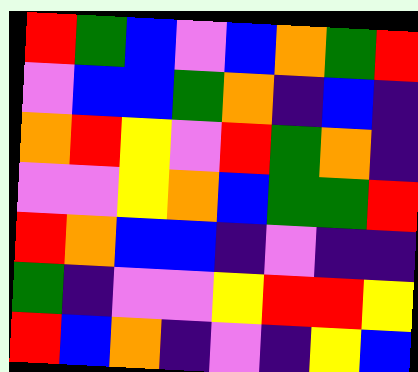[["red", "green", "blue", "violet", "blue", "orange", "green", "red"], ["violet", "blue", "blue", "green", "orange", "indigo", "blue", "indigo"], ["orange", "red", "yellow", "violet", "red", "green", "orange", "indigo"], ["violet", "violet", "yellow", "orange", "blue", "green", "green", "red"], ["red", "orange", "blue", "blue", "indigo", "violet", "indigo", "indigo"], ["green", "indigo", "violet", "violet", "yellow", "red", "red", "yellow"], ["red", "blue", "orange", "indigo", "violet", "indigo", "yellow", "blue"]]